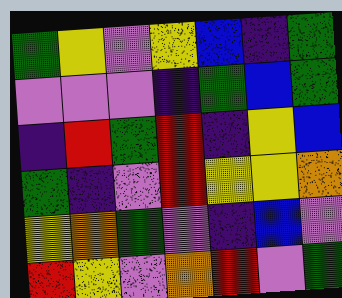[["green", "yellow", "violet", "yellow", "blue", "indigo", "green"], ["violet", "violet", "violet", "indigo", "green", "blue", "green"], ["indigo", "red", "green", "red", "indigo", "yellow", "blue"], ["green", "indigo", "violet", "red", "yellow", "yellow", "orange"], ["yellow", "orange", "green", "violet", "indigo", "blue", "violet"], ["red", "yellow", "violet", "orange", "red", "violet", "green"]]